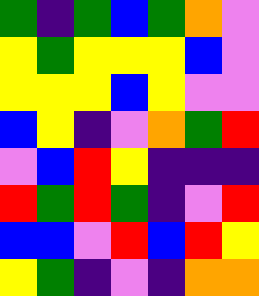[["green", "indigo", "green", "blue", "green", "orange", "violet"], ["yellow", "green", "yellow", "yellow", "yellow", "blue", "violet"], ["yellow", "yellow", "yellow", "blue", "yellow", "violet", "violet"], ["blue", "yellow", "indigo", "violet", "orange", "green", "red"], ["violet", "blue", "red", "yellow", "indigo", "indigo", "indigo"], ["red", "green", "red", "green", "indigo", "violet", "red"], ["blue", "blue", "violet", "red", "blue", "red", "yellow"], ["yellow", "green", "indigo", "violet", "indigo", "orange", "orange"]]